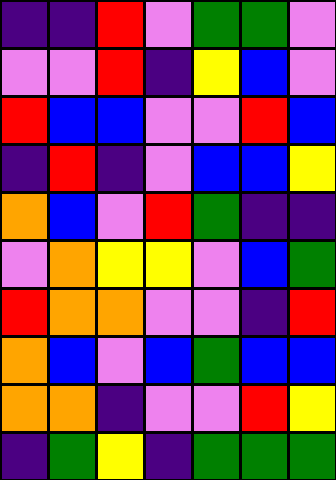[["indigo", "indigo", "red", "violet", "green", "green", "violet"], ["violet", "violet", "red", "indigo", "yellow", "blue", "violet"], ["red", "blue", "blue", "violet", "violet", "red", "blue"], ["indigo", "red", "indigo", "violet", "blue", "blue", "yellow"], ["orange", "blue", "violet", "red", "green", "indigo", "indigo"], ["violet", "orange", "yellow", "yellow", "violet", "blue", "green"], ["red", "orange", "orange", "violet", "violet", "indigo", "red"], ["orange", "blue", "violet", "blue", "green", "blue", "blue"], ["orange", "orange", "indigo", "violet", "violet", "red", "yellow"], ["indigo", "green", "yellow", "indigo", "green", "green", "green"]]